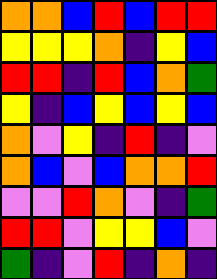[["orange", "orange", "blue", "red", "blue", "red", "red"], ["yellow", "yellow", "yellow", "orange", "indigo", "yellow", "blue"], ["red", "red", "indigo", "red", "blue", "orange", "green"], ["yellow", "indigo", "blue", "yellow", "blue", "yellow", "blue"], ["orange", "violet", "yellow", "indigo", "red", "indigo", "violet"], ["orange", "blue", "violet", "blue", "orange", "orange", "red"], ["violet", "violet", "red", "orange", "violet", "indigo", "green"], ["red", "red", "violet", "yellow", "yellow", "blue", "violet"], ["green", "indigo", "violet", "red", "indigo", "orange", "indigo"]]